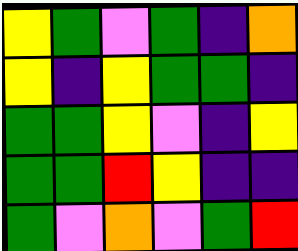[["yellow", "green", "violet", "green", "indigo", "orange"], ["yellow", "indigo", "yellow", "green", "green", "indigo"], ["green", "green", "yellow", "violet", "indigo", "yellow"], ["green", "green", "red", "yellow", "indigo", "indigo"], ["green", "violet", "orange", "violet", "green", "red"]]